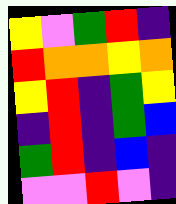[["yellow", "violet", "green", "red", "indigo"], ["red", "orange", "orange", "yellow", "orange"], ["yellow", "red", "indigo", "green", "yellow"], ["indigo", "red", "indigo", "green", "blue"], ["green", "red", "indigo", "blue", "indigo"], ["violet", "violet", "red", "violet", "indigo"]]